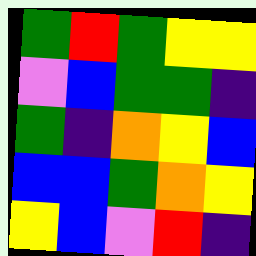[["green", "red", "green", "yellow", "yellow"], ["violet", "blue", "green", "green", "indigo"], ["green", "indigo", "orange", "yellow", "blue"], ["blue", "blue", "green", "orange", "yellow"], ["yellow", "blue", "violet", "red", "indigo"]]